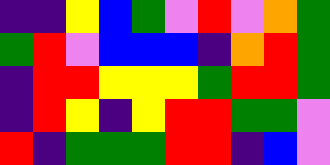[["indigo", "indigo", "yellow", "blue", "green", "violet", "red", "violet", "orange", "green"], ["green", "red", "violet", "blue", "blue", "blue", "indigo", "orange", "red", "green"], ["indigo", "red", "red", "yellow", "yellow", "yellow", "green", "red", "red", "green"], ["indigo", "red", "yellow", "indigo", "yellow", "red", "red", "green", "green", "violet"], ["red", "indigo", "green", "green", "green", "red", "red", "indigo", "blue", "violet"]]